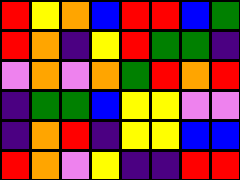[["red", "yellow", "orange", "blue", "red", "red", "blue", "green"], ["red", "orange", "indigo", "yellow", "red", "green", "green", "indigo"], ["violet", "orange", "violet", "orange", "green", "red", "orange", "red"], ["indigo", "green", "green", "blue", "yellow", "yellow", "violet", "violet"], ["indigo", "orange", "red", "indigo", "yellow", "yellow", "blue", "blue"], ["red", "orange", "violet", "yellow", "indigo", "indigo", "red", "red"]]